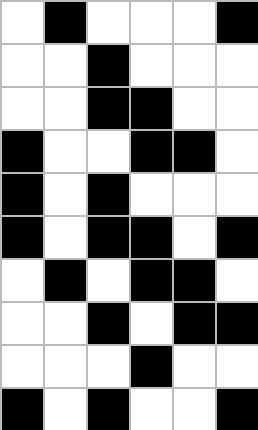[["white", "black", "white", "white", "white", "black"], ["white", "white", "black", "white", "white", "white"], ["white", "white", "black", "black", "white", "white"], ["black", "white", "white", "black", "black", "white"], ["black", "white", "black", "white", "white", "white"], ["black", "white", "black", "black", "white", "black"], ["white", "black", "white", "black", "black", "white"], ["white", "white", "black", "white", "black", "black"], ["white", "white", "white", "black", "white", "white"], ["black", "white", "black", "white", "white", "black"]]